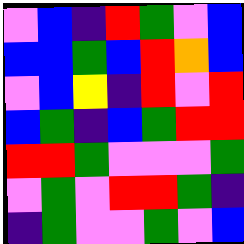[["violet", "blue", "indigo", "red", "green", "violet", "blue"], ["blue", "blue", "green", "blue", "red", "orange", "blue"], ["violet", "blue", "yellow", "indigo", "red", "violet", "red"], ["blue", "green", "indigo", "blue", "green", "red", "red"], ["red", "red", "green", "violet", "violet", "violet", "green"], ["violet", "green", "violet", "red", "red", "green", "indigo"], ["indigo", "green", "violet", "violet", "green", "violet", "blue"]]